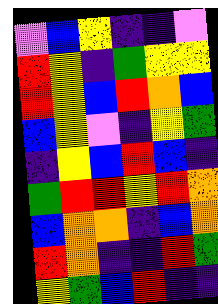[["violet", "blue", "yellow", "indigo", "indigo", "violet"], ["red", "yellow", "indigo", "green", "yellow", "yellow"], ["red", "yellow", "blue", "red", "orange", "blue"], ["blue", "yellow", "violet", "indigo", "yellow", "green"], ["indigo", "yellow", "blue", "red", "blue", "indigo"], ["green", "red", "red", "yellow", "red", "orange"], ["blue", "orange", "orange", "indigo", "blue", "orange"], ["red", "orange", "indigo", "indigo", "red", "green"], ["yellow", "green", "blue", "red", "indigo", "indigo"]]